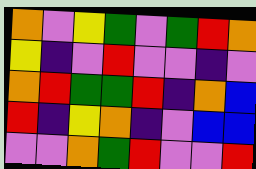[["orange", "violet", "yellow", "green", "violet", "green", "red", "orange"], ["yellow", "indigo", "violet", "red", "violet", "violet", "indigo", "violet"], ["orange", "red", "green", "green", "red", "indigo", "orange", "blue"], ["red", "indigo", "yellow", "orange", "indigo", "violet", "blue", "blue"], ["violet", "violet", "orange", "green", "red", "violet", "violet", "red"]]